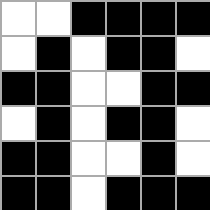[["white", "white", "black", "black", "black", "black"], ["white", "black", "white", "black", "black", "white"], ["black", "black", "white", "white", "black", "black"], ["white", "black", "white", "black", "black", "white"], ["black", "black", "white", "white", "black", "white"], ["black", "black", "white", "black", "black", "black"]]